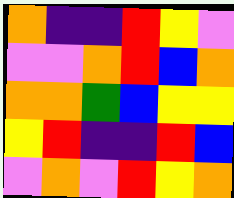[["orange", "indigo", "indigo", "red", "yellow", "violet"], ["violet", "violet", "orange", "red", "blue", "orange"], ["orange", "orange", "green", "blue", "yellow", "yellow"], ["yellow", "red", "indigo", "indigo", "red", "blue"], ["violet", "orange", "violet", "red", "yellow", "orange"]]